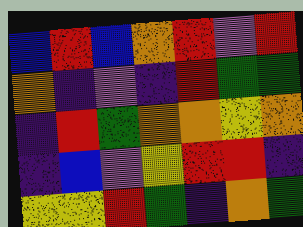[["blue", "red", "blue", "orange", "red", "violet", "red"], ["orange", "indigo", "violet", "indigo", "red", "green", "green"], ["indigo", "red", "green", "orange", "orange", "yellow", "orange"], ["indigo", "blue", "violet", "yellow", "red", "red", "indigo"], ["yellow", "yellow", "red", "green", "indigo", "orange", "green"]]